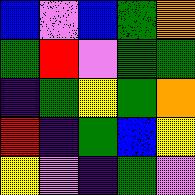[["blue", "violet", "blue", "green", "orange"], ["green", "red", "violet", "green", "green"], ["indigo", "green", "yellow", "green", "orange"], ["red", "indigo", "green", "blue", "yellow"], ["yellow", "violet", "indigo", "green", "violet"]]